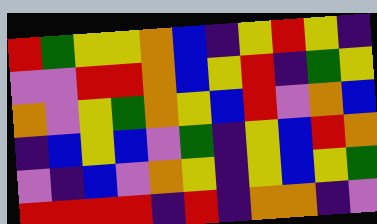[["red", "green", "yellow", "yellow", "orange", "blue", "indigo", "yellow", "red", "yellow", "indigo"], ["violet", "violet", "red", "red", "orange", "blue", "yellow", "red", "indigo", "green", "yellow"], ["orange", "violet", "yellow", "green", "orange", "yellow", "blue", "red", "violet", "orange", "blue"], ["indigo", "blue", "yellow", "blue", "violet", "green", "indigo", "yellow", "blue", "red", "orange"], ["violet", "indigo", "blue", "violet", "orange", "yellow", "indigo", "yellow", "blue", "yellow", "green"], ["red", "red", "red", "red", "indigo", "red", "indigo", "orange", "orange", "indigo", "violet"]]